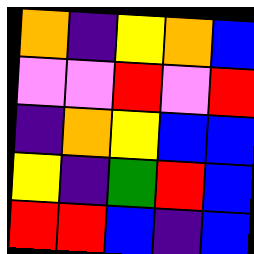[["orange", "indigo", "yellow", "orange", "blue"], ["violet", "violet", "red", "violet", "red"], ["indigo", "orange", "yellow", "blue", "blue"], ["yellow", "indigo", "green", "red", "blue"], ["red", "red", "blue", "indigo", "blue"]]